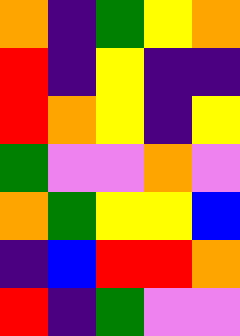[["orange", "indigo", "green", "yellow", "orange"], ["red", "indigo", "yellow", "indigo", "indigo"], ["red", "orange", "yellow", "indigo", "yellow"], ["green", "violet", "violet", "orange", "violet"], ["orange", "green", "yellow", "yellow", "blue"], ["indigo", "blue", "red", "red", "orange"], ["red", "indigo", "green", "violet", "violet"]]